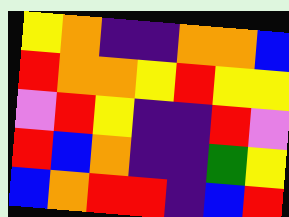[["yellow", "orange", "indigo", "indigo", "orange", "orange", "blue"], ["red", "orange", "orange", "yellow", "red", "yellow", "yellow"], ["violet", "red", "yellow", "indigo", "indigo", "red", "violet"], ["red", "blue", "orange", "indigo", "indigo", "green", "yellow"], ["blue", "orange", "red", "red", "indigo", "blue", "red"]]